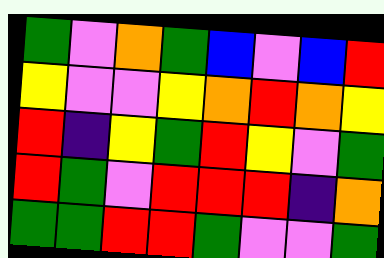[["green", "violet", "orange", "green", "blue", "violet", "blue", "red"], ["yellow", "violet", "violet", "yellow", "orange", "red", "orange", "yellow"], ["red", "indigo", "yellow", "green", "red", "yellow", "violet", "green"], ["red", "green", "violet", "red", "red", "red", "indigo", "orange"], ["green", "green", "red", "red", "green", "violet", "violet", "green"]]